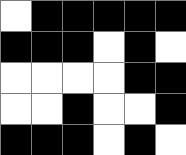[["white", "black", "black", "black", "black", "black"], ["black", "black", "black", "white", "black", "white"], ["white", "white", "white", "white", "black", "black"], ["white", "white", "black", "white", "white", "black"], ["black", "black", "black", "white", "black", "white"]]